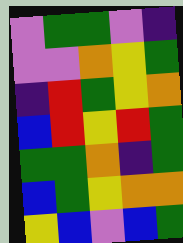[["violet", "green", "green", "violet", "indigo"], ["violet", "violet", "orange", "yellow", "green"], ["indigo", "red", "green", "yellow", "orange"], ["blue", "red", "yellow", "red", "green"], ["green", "green", "orange", "indigo", "green"], ["blue", "green", "yellow", "orange", "orange"], ["yellow", "blue", "violet", "blue", "green"]]